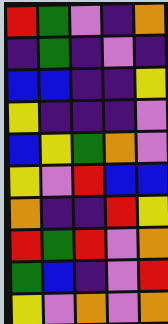[["red", "green", "violet", "indigo", "orange"], ["indigo", "green", "indigo", "violet", "indigo"], ["blue", "blue", "indigo", "indigo", "yellow"], ["yellow", "indigo", "indigo", "indigo", "violet"], ["blue", "yellow", "green", "orange", "violet"], ["yellow", "violet", "red", "blue", "blue"], ["orange", "indigo", "indigo", "red", "yellow"], ["red", "green", "red", "violet", "orange"], ["green", "blue", "indigo", "violet", "red"], ["yellow", "violet", "orange", "violet", "orange"]]